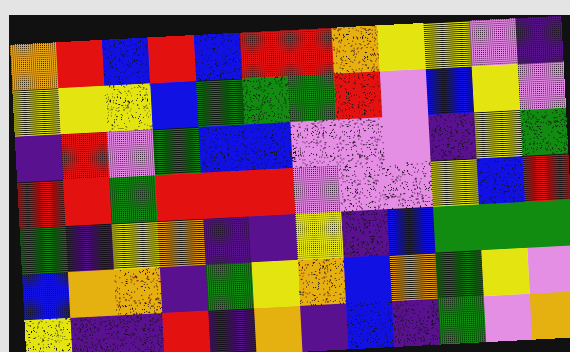[["orange", "red", "blue", "red", "blue", "red", "red", "orange", "yellow", "yellow", "violet", "indigo"], ["yellow", "yellow", "yellow", "blue", "green", "green", "green", "red", "violet", "blue", "yellow", "violet"], ["indigo", "red", "violet", "green", "blue", "blue", "violet", "violet", "violet", "indigo", "yellow", "green"], ["red", "red", "green", "red", "red", "red", "violet", "violet", "violet", "yellow", "blue", "red"], ["green", "indigo", "yellow", "orange", "indigo", "indigo", "yellow", "indigo", "blue", "green", "green", "green"], ["blue", "orange", "orange", "indigo", "green", "yellow", "orange", "blue", "orange", "green", "yellow", "violet"], ["yellow", "indigo", "indigo", "red", "indigo", "orange", "indigo", "blue", "indigo", "green", "violet", "orange"]]